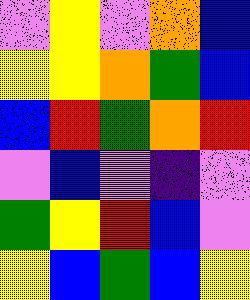[["violet", "yellow", "violet", "orange", "blue"], ["yellow", "yellow", "orange", "green", "blue"], ["blue", "red", "green", "orange", "red"], ["violet", "blue", "violet", "indigo", "violet"], ["green", "yellow", "red", "blue", "violet"], ["yellow", "blue", "green", "blue", "yellow"]]